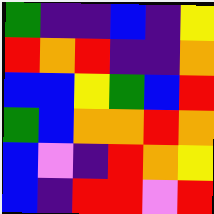[["green", "indigo", "indigo", "blue", "indigo", "yellow"], ["red", "orange", "red", "indigo", "indigo", "orange"], ["blue", "blue", "yellow", "green", "blue", "red"], ["green", "blue", "orange", "orange", "red", "orange"], ["blue", "violet", "indigo", "red", "orange", "yellow"], ["blue", "indigo", "red", "red", "violet", "red"]]